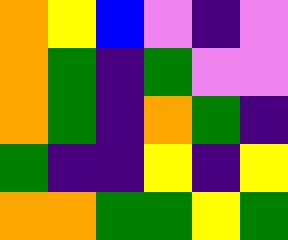[["orange", "yellow", "blue", "violet", "indigo", "violet"], ["orange", "green", "indigo", "green", "violet", "violet"], ["orange", "green", "indigo", "orange", "green", "indigo"], ["green", "indigo", "indigo", "yellow", "indigo", "yellow"], ["orange", "orange", "green", "green", "yellow", "green"]]